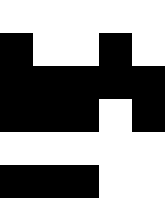[["white", "white", "white", "white", "white"], ["black", "white", "white", "black", "white"], ["black", "black", "black", "black", "black"], ["black", "black", "black", "white", "black"], ["white", "white", "white", "white", "white"], ["black", "black", "black", "white", "white"]]